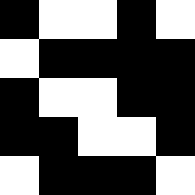[["black", "white", "white", "black", "white"], ["white", "black", "black", "black", "black"], ["black", "white", "white", "black", "black"], ["black", "black", "white", "white", "black"], ["white", "black", "black", "black", "white"]]